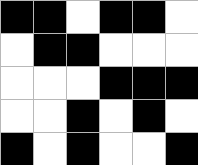[["black", "black", "white", "black", "black", "white"], ["white", "black", "black", "white", "white", "white"], ["white", "white", "white", "black", "black", "black"], ["white", "white", "black", "white", "black", "white"], ["black", "white", "black", "white", "white", "black"]]